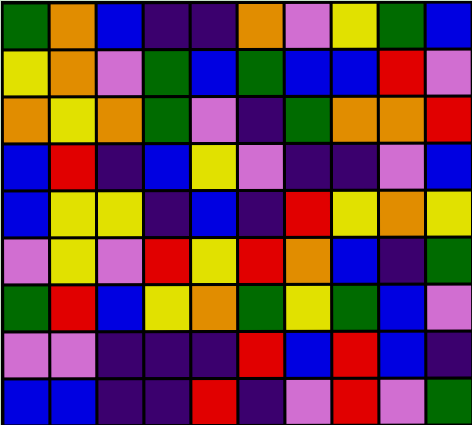[["green", "orange", "blue", "indigo", "indigo", "orange", "violet", "yellow", "green", "blue"], ["yellow", "orange", "violet", "green", "blue", "green", "blue", "blue", "red", "violet"], ["orange", "yellow", "orange", "green", "violet", "indigo", "green", "orange", "orange", "red"], ["blue", "red", "indigo", "blue", "yellow", "violet", "indigo", "indigo", "violet", "blue"], ["blue", "yellow", "yellow", "indigo", "blue", "indigo", "red", "yellow", "orange", "yellow"], ["violet", "yellow", "violet", "red", "yellow", "red", "orange", "blue", "indigo", "green"], ["green", "red", "blue", "yellow", "orange", "green", "yellow", "green", "blue", "violet"], ["violet", "violet", "indigo", "indigo", "indigo", "red", "blue", "red", "blue", "indigo"], ["blue", "blue", "indigo", "indigo", "red", "indigo", "violet", "red", "violet", "green"]]